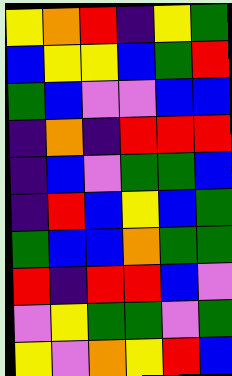[["yellow", "orange", "red", "indigo", "yellow", "green"], ["blue", "yellow", "yellow", "blue", "green", "red"], ["green", "blue", "violet", "violet", "blue", "blue"], ["indigo", "orange", "indigo", "red", "red", "red"], ["indigo", "blue", "violet", "green", "green", "blue"], ["indigo", "red", "blue", "yellow", "blue", "green"], ["green", "blue", "blue", "orange", "green", "green"], ["red", "indigo", "red", "red", "blue", "violet"], ["violet", "yellow", "green", "green", "violet", "green"], ["yellow", "violet", "orange", "yellow", "red", "blue"]]